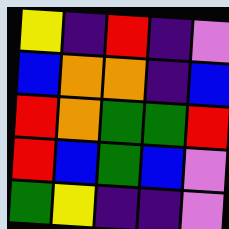[["yellow", "indigo", "red", "indigo", "violet"], ["blue", "orange", "orange", "indigo", "blue"], ["red", "orange", "green", "green", "red"], ["red", "blue", "green", "blue", "violet"], ["green", "yellow", "indigo", "indigo", "violet"]]